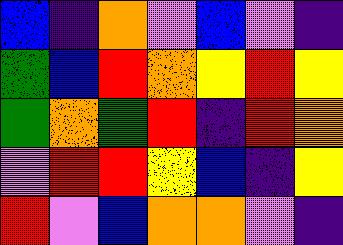[["blue", "indigo", "orange", "violet", "blue", "violet", "indigo"], ["green", "blue", "red", "orange", "yellow", "red", "yellow"], ["green", "orange", "green", "red", "indigo", "red", "orange"], ["violet", "red", "red", "yellow", "blue", "indigo", "yellow"], ["red", "violet", "blue", "orange", "orange", "violet", "indigo"]]